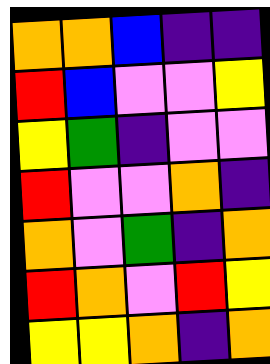[["orange", "orange", "blue", "indigo", "indigo"], ["red", "blue", "violet", "violet", "yellow"], ["yellow", "green", "indigo", "violet", "violet"], ["red", "violet", "violet", "orange", "indigo"], ["orange", "violet", "green", "indigo", "orange"], ["red", "orange", "violet", "red", "yellow"], ["yellow", "yellow", "orange", "indigo", "orange"]]